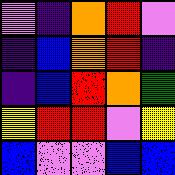[["violet", "indigo", "orange", "red", "violet"], ["indigo", "blue", "orange", "red", "indigo"], ["indigo", "blue", "red", "orange", "green"], ["yellow", "red", "red", "violet", "yellow"], ["blue", "violet", "violet", "blue", "blue"]]